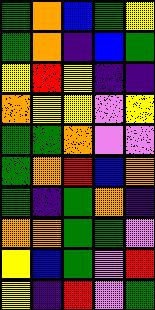[["green", "orange", "blue", "green", "yellow"], ["green", "orange", "indigo", "blue", "green"], ["yellow", "red", "yellow", "indigo", "indigo"], ["orange", "yellow", "yellow", "violet", "yellow"], ["green", "green", "orange", "violet", "violet"], ["green", "orange", "red", "blue", "orange"], ["green", "indigo", "green", "orange", "indigo"], ["orange", "orange", "green", "green", "violet"], ["yellow", "blue", "green", "violet", "red"], ["yellow", "indigo", "red", "violet", "green"]]